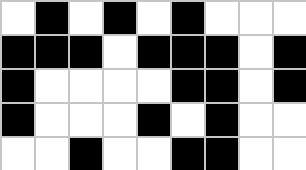[["white", "black", "white", "black", "white", "black", "white", "white", "white"], ["black", "black", "black", "white", "black", "black", "black", "white", "black"], ["black", "white", "white", "white", "white", "black", "black", "white", "black"], ["black", "white", "white", "white", "black", "white", "black", "white", "white"], ["white", "white", "black", "white", "white", "black", "black", "white", "white"]]